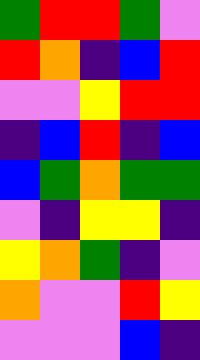[["green", "red", "red", "green", "violet"], ["red", "orange", "indigo", "blue", "red"], ["violet", "violet", "yellow", "red", "red"], ["indigo", "blue", "red", "indigo", "blue"], ["blue", "green", "orange", "green", "green"], ["violet", "indigo", "yellow", "yellow", "indigo"], ["yellow", "orange", "green", "indigo", "violet"], ["orange", "violet", "violet", "red", "yellow"], ["violet", "violet", "violet", "blue", "indigo"]]